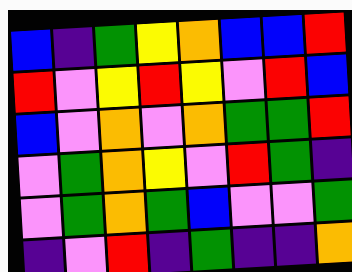[["blue", "indigo", "green", "yellow", "orange", "blue", "blue", "red"], ["red", "violet", "yellow", "red", "yellow", "violet", "red", "blue"], ["blue", "violet", "orange", "violet", "orange", "green", "green", "red"], ["violet", "green", "orange", "yellow", "violet", "red", "green", "indigo"], ["violet", "green", "orange", "green", "blue", "violet", "violet", "green"], ["indigo", "violet", "red", "indigo", "green", "indigo", "indigo", "orange"]]